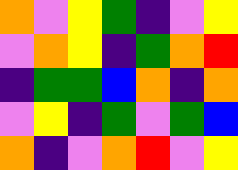[["orange", "violet", "yellow", "green", "indigo", "violet", "yellow"], ["violet", "orange", "yellow", "indigo", "green", "orange", "red"], ["indigo", "green", "green", "blue", "orange", "indigo", "orange"], ["violet", "yellow", "indigo", "green", "violet", "green", "blue"], ["orange", "indigo", "violet", "orange", "red", "violet", "yellow"]]